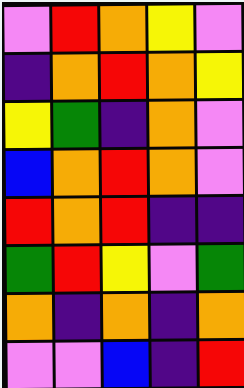[["violet", "red", "orange", "yellow", "violet"], ["indigo", "orange", "red", "orange", "yellow"], ["yellow", "green", "indigo", "orange", "violet"], ["blue", "orange", "red", "orange", "violet"], ["red", "orange", "red", "indigo", "indigo"], ["green", "red", "yellow", "violet", "green"], ["orange", "indigo", "orange", "indigo", "orange"], ["violet", "violet", "blue", "indigo", "red"]]